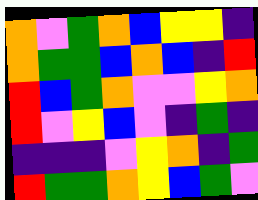[["orange", "violet", "green", "orange", "blue", "yellow", "yellow", "indigo"], ["orange", "green", "green", "blue", "orange", "blue", "indigo", "red"], ["red", "blue", "green", "orange", "violet", "violet", "yellow", "orange"], ["red", "violet", "yellow", "blue", "violet", "indigo", "green", "indigo"], ["indigo", "indigo", "indigo", "violet", "yellow", "orange", "indigo", "green"], ["red", "green", "green", "orange", "yellow", "blue", "green", "violet"]]